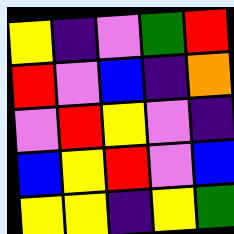[["yellow", "indigo", "violet", "green", "red"], ["red", "violet", "blue", "indigo", "orange"], ["violet", "red", "yellow", "violet", "indigo"], ["blue", "yellow", "red", "violet", "blue"], ["yellow", "yellow", "indigo", "yellow", "green"]]